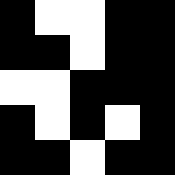[["black", "white", "white", "black", "black"], ["black", "black", "white", "black", "black"], ["white", "white", "black", "black", "black"], ["black", "white", "black", "white", "black"], ["black", "black", "white", "black", "black"]]